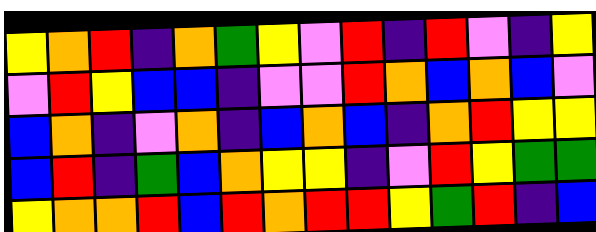[["yellow", "orange", "red", "indigo", "orange", "green", "yellow", "violet", "red", "indigo", "red", "violet", "indigo", "yellow"], ["violet", "red", "yellow", "blue", "blue", "indigo", "violet", "violet", "red", "orange", "blue", "orange", "blue", "violet"], ["blue", "orange", "indigo", "violet", "orange", "indigo", "blue", "orange", "blue", "indigo", "orange", "red", "yellow", "yellow"], ["blue", "red", "indigo", "green", "blue", "orange", "yellow", "yellow", "indigo", "violet", "red", "yellow", "green", "green"], ["yellow", "orange", "orange", "red", "blue", "red", "orange", "red", "red", "yellow", "green", "red", "indigo", "blue"]]